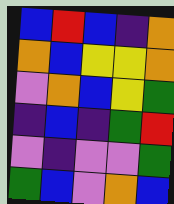[["blue", "red", "blue", "indigo", "orange"], ["orange", "blue", "yellow", "yellow", "orange"], ["violet", "orange", "blue", "yellow", "green"], ["indigo", "blue", "indigo", "green", "red"], ["violet", "indigo", "violet", "violet", "green"], ["green", "blue", "violet", "orange", "blue"]]